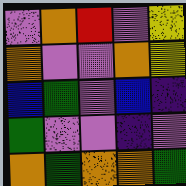[["violet", "orange", "red", "violet", "yellow"], ["orange", "violet", "violet", "orange", "yellow"], ["blue", "green", "violet", "blue", "indigo"], ["green", "violet", "violet", "indigo", "violet"], ["orange", "green", "orange", "orange", "green"]]